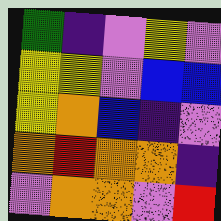[["green", "indigo", "violet", "yellow", "violet"], ["yellow", "yellow", "violet", "blue", "blue"], ["yellow", "orange", "blue", "indigo", "violet"], ["orange", "red", "orange", "orange", "indigo"], ["violet", "orange", "orange", "violet", "red"]]